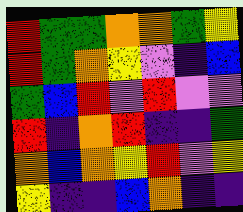[["red", "green", "green", "orange", "orange", "green", "yellow"], ["red", "green", "orange", "yellow", "violet", "indigo", "blue"], ["green", "blue", "red", "violet", "red", "violet", "violet"], ["red", "indigo", "orange", "red", "indigo", "indigo", "green"], ["orange", "blue", "orange", "yellow", "red", "violet", "yellow"], ["yellow", "indigo", "indigo", "blue", "orange", "indigo", "indigo"]]